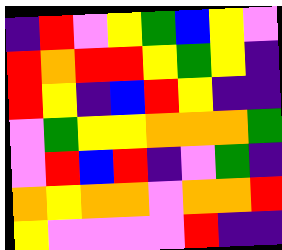[["indigo", "red", "violet", "yellow", "green", "blue", "yellow", "violet"], ["red", "orange", "red", "red", "yellow", "green", "yellow", "indigo"], ["red", "yellow", "indigo", "blue", "red", "yellow", "indigo", "indigo"], ["violet", "green", "yellow", "yellow", "orange", "orange", "orange", "green"], ["violet", "red", "blue", "red", "indigo", "violet", "green", "indigo"], ["orange", "yellow", "orange", "orange", "violet", "orange", "orange", "red"], ["yellow", "violet", "violet", "violet", "violet", "red", "indigo", "indigo"]]